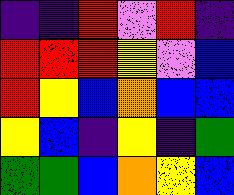[["indigo", "indigo", "red", "violet", "red", "indigo"], ["red", "red", "red", "yellow", "violet", "blue"], ["red", "yellow", "blue", "orange", "blue", "blue"], ["yellow", "blue", "indigo", "yellow", "indigo", "green"], ["green", "green", "blue", "orange", "yellow", "blue"]]